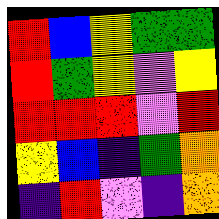[["red", "blue", "yellow", "green", "green"], ["red", "green", "yellow", "violet", "yellow"], ["red", "red", "red", "violet", "red"], ["yellow", "blue", "indigo", "green", "orange"], ["indigo", "red", "violet", "indigo", "orange"]]